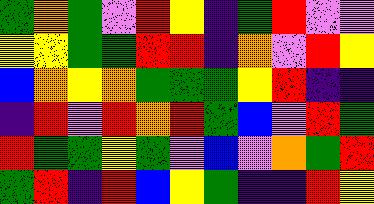[["green", "orange", "green", "violet", "red", "yellow", "indigo", "green", "red", "violet", "violet"], ["yellow", "yellow", "green", "green", "red", "red", "indigo", "orange", "violet", "red", "yellow"], ["blue", "orange", "yellow", "orange", "green", "green", "green", "yellow", "red", "indigo", "indigo"], ["indigo", "red", "violet", "red", "orange", "red", "green", "blue", "violet", "red", "green"], ["red", "green", "green", "yellow", "green", "violet", "blue", "violet", "orange", "green", "red"], ["green", "red", "indigo", "red", "blue", "yellow", "green", "indigo", "indigo", "red", "yellow"]]